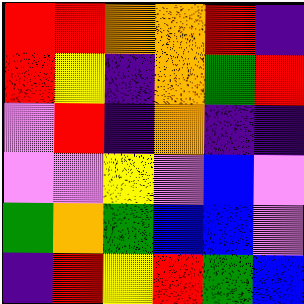[["red", "red", "orange", "orange", "red", "indigo"], ["red", "yellow", "indigo", "orange", "green", "red"], ["violet", "red", "indigo", "orange", "indigo", "indigo"], ["violet", "violet", "yellow", "violet", "blue", "violet"], ["green", "orange", "green", "blue", "blue", "violet"], ["indigo", "red", "yellow", "red", "green", "blue"]]